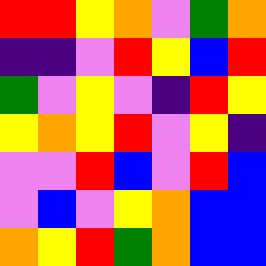[["red", "red", "yellow", "orange", "violet", "green", "orange"], ["indigo", "indigo", "violet", "red", "yellow", "blue", "red"], ["green", "violet", "yellow", "violet", "indigo", "red", "yellow"], ["yellow", "orange", "yellow", "red", "violet", "yellow", "indigo"], ["violet", "violet", "red", "blue", "violet", "red", "blue"], ["violet", "blue", "violet", "yellow", "orange", "blue", "blue"], ["orange", "yellow", "red", "green", "orange", "blue", "blue"]]